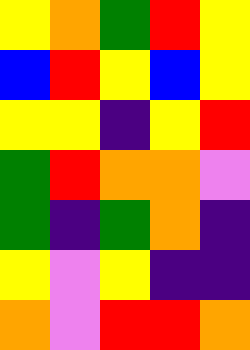[["yellow", "orange", "green", "red", "yellow"], ["blue", "red", "yellow", "blue", "yellow"], ["yellow", "yellow", "indigo", "yellow", "red"], ["green", "red", "orange", "orange", "violet"], ["green", "indigo", "green", "orange", "indigo"], ["yellow", "violet", "yellow", "indigo", "indigo"], ["orange", "violet", "red", "red", "orange"]]